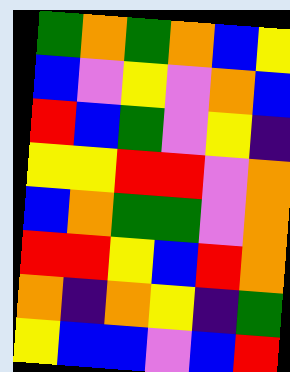[["green", "orange", "green", "orange", "blue", "yellow"], ["blue", "violet", "yellow", "violet", "orange", "blue"], ["red", "blue", "green", "violet", "yellow", "indigo"], ["yellow", "yellow", "red", "red", "violet", "orange"], ["blue", "orange", "green", "green", "violet", "orange"], ["red", "red", "yellow", "blue", "red", "orange"], ["orange", "indigo", "orange", "yellow", "indigo", "green"], ["yellow", "blue", "blue", "violet", "blue", "red"]]